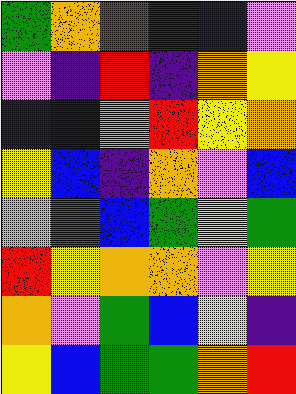[["green", "orange", "red", "indigo", "blue", "violet"], ["violet", "indigo", "red", "indigo", "orange", "yellow"], ["blue", "blue", "orange", "red", "yellow", "orange"], ["yellow", "blue", "indigo", "orange", "violet", "blue"], ["violet", "green", "blue", "green", "yellow", "green"], ["red", "yellow", "orange", "orange", "violet", "yellow"], ["orange", "violet", "green", "blue", "yellow", "indigo"], ["yellow", "blue", "green", "green", "orange", "red"]]